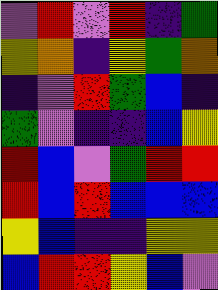[["violet", "red", "violet", "red", "indigo", "green"], ["yellow", "orange", "indigo", "yellow", "green", "orange"], ["indigo", "violet", "red", "green", "blue", "indigo"], ["green", "violet", "indigo", "indigo", "blue", "yellow"], ["red", "blue", "violet", "green", "red", "red"], ["red", "blue", "red", "blue", "blue", "blue"], ["yellow", "blue", "indigo", "indigo", "yellow", "yellow"], ["blue", "red", "red", "yellow", "blue", "violet"]]